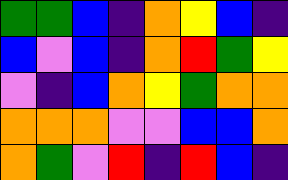[["green", "green", "blue", "indigo", "orange", "yellow", "blue", "indigo"], ["blue", "violet", "blue", "indigo", "orange", "red", "green", "yellow"], ["violet", "indigo", "blue", "orange", "yellow", "green", "orange", "orange"], ["orange", "orange", "orange", "violet", "violet", "blue", "blue", "orange"], ["orange", "green", "violet", "red", "indigo", "red", "blue", "indigo"]]